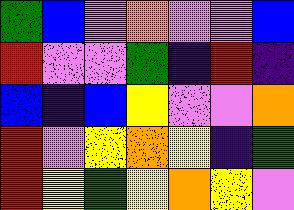[["green", "blue", "violet", "orange", "violet", "violet", "blue"], ["red", "violet", "violet", "green", "indigo", "red", "indigo"], ["blue", "indigo", "blue", "yellow", "violet", "violet", "orange"], ["red", "violet", "yellow", "orange", "yellow", "indigo", "green"], ["red", "yellow", "green", "yellow", "orange", "yellow", "violet"]]